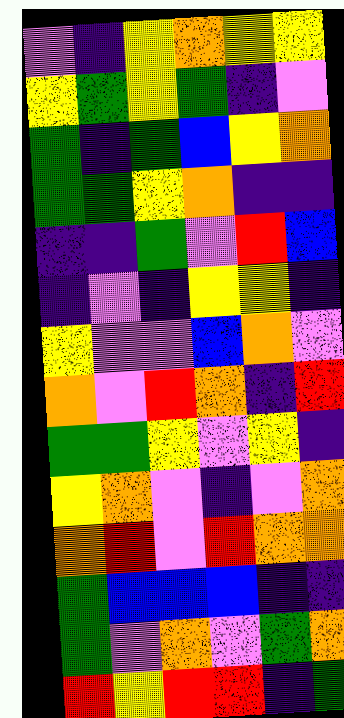[["violet", "indigo", "yellow", "orange", "yellow", "yellow"], ["yellow", "green", "yellow", "green", "indigo", "violet"], ["green", "indigo", "green", "blue", "yellow", "orange"], ["green", "green", "yellow", "orange", "indigo", "indigo"], ["indigo", "indigo", "green", "violet", "red", "blue"], ["indigo", "violet", "indigo", "yellow", "yellow", "indigo"], ["yellow", "violet", "violet", "blue", "orange", "violet"], ["orange", "violet", "red", "orange", "indigo", "red"], ["green", "green", "yellow", "violet", "yellow", "indigo"], ["yellow", "orange", "violet", "indigo", "violet", "orange"], ["orange", "red", "violet", "red", "orange", "orange"], ["green", "blue", "blue", "blue", "indigo", "indigo"], ["green", "violet", "orange", "violet", "green", "orange"], ["red", "yellow", "red", "red", "indigo", "green"]]